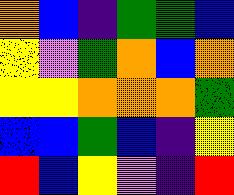[["orange", "blue", "indigo", "green", "green", "blue"], ["yellow", "violet", "green", "orange", "blue", "orange"], ["yellow", "yellow", "orange", "orange", "orange", "green"], ["blue", "blue", "green", "blue", "indigo", "yellow"], ["red", "blue", "yellow", "violet", "indigo", "red"]]